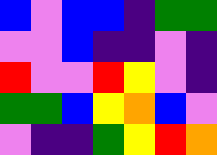[["blue", "violet", "blue", "blue", "indigo", "green", "green"], ["violet", "violet", "blue", "indigo", "indigo", "violet", "indigo"], ["red", "violet", "violet", "red", "yellow", "violet", "indigo"], ["green", "green", "blue", "yellow", "orange", "blue", "violet"], ["violet", "indigo", "indigo", "green", "yellow", "red", "orange"]]